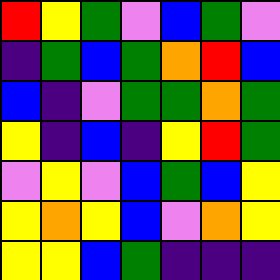[["red", "yellow", "green", "violet", "blue", "green", "violet"], ["indigo", "green", "blue", "green", "orange", "red", "blue"], ["blue", "indigo", "violet", "green", "green", "orange", "green"], ["yellow", "indigo", "blue", "indigo", "yellow", "red", "green"], ["violet", "yellow", "violet", "blue", "green", "blue", "yellow"], ["yellow", "orange", "yellow", "blue", "violet", "orange", "yellow"], ["yellow", "yellow", "blue", "green", "indigo", "indigo", "indigo"]]